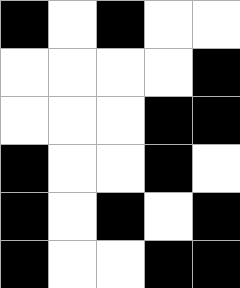[["black", "white", "black", "white", "white"], ["white", "white", "white", "white", "black"], ["white", "white", "white", "black", "black"], ["black", "white", "white", "black", "white"], ["black", "white", "black", "white", "black"], ["black", "white", "white", "black", "black"]]